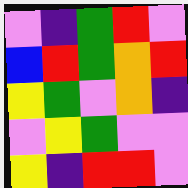[["violet", "indigo", "green", "red", "violet"], ["blue", "red", "green", "orange", "red"], ["yellow", "green", "violet", "orange", "indigo"], ["violet", "yellow", "green", "violet", "violet"], ["yellow", "indigo", "red", "red", "violet"]]